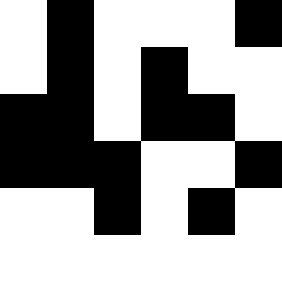[["white", "black", "white", "white", "white", "black"], ["white", "black", "white", "black", "white", "white"], ["black", "black", "white", "black", "black", "white"], ["black", "black", "black", "white", "white", "black"], ["white", "white", "black", "white", "black", "white"], ["white", "white", "white", "white", "white", "white"]]